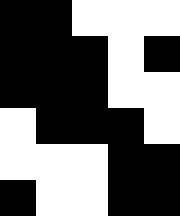[["black", "black", "white", "white", "white"], ["black", "black", "black", "white", "black"], ["black", "black", "black", "white", "white"], ["white", "black", "black", "black", "white"], ["white", "white", "white", "black", "black"], ["black", "white", "white", "black", "black"]]